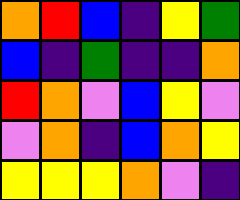[["orange", "red", "blue", "indigo", "yellow", "green"], ["blue", "indigo", "green", "indigo", "indigo", "orange"], ["red", "orange", "violet", "blue", "yellow", "violet"], ["violet", "orange", "indigo", "blue", "orange", "yellow"], ["yellow", "yellow", "yellow", "orange", "violet", "indigo"]]